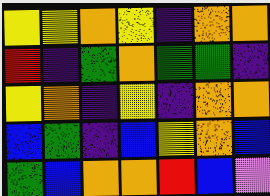[["yellow", "yellow", "orange", "yellow", "indigo", "orange", "orange"], ["red", "indigo", "green", "orange", "green", "green", "indigo"], ["yellow", "orange", "indigo", "yellow", "indigo", "orange", "orange"], ["blue", "green", "indigo", "blue", "yellow", "orange", "blue"], ["green", "blue", "orange", "orange", "red", "blue", "violet"]]